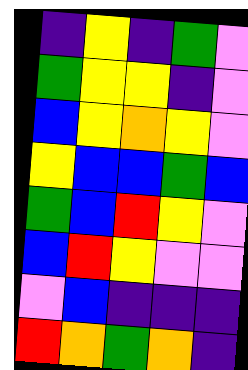[["indigo", "yellow", "indigo", "green", "violet"], ["green", "yellow", "yellow", "indigo", "violet"], ["blue", "yellow", "orange", "yellow", "violet"], ["yellow", "blue", "blue", "green", "blue"], ["green", "blue", "red", "yellow", "violet"], ["blue", "red", "yellow", "violet", "violet"], ["violet", "blue", "indigo", "indigo", "indigo"], ["red", "orange", "green", "orange", "indigo"]]